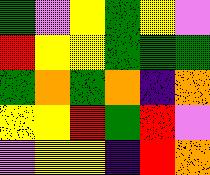[["green", "violet", "yellow", "green", "yellow", "violet"], ["red", "yellow", "yellow", "green", "green", "green"], ["green", "orange", "green", "orange", "indigo", "orange"], ["yellow", "yellow", "red", "green", "red", "violet"], ["violet", "yellow", "yellow", "indigo", "red", "orange"]]